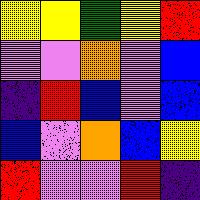[["yellow", "yellow", "green", "yellow", "red"], ["violet", "violet", "orange", "violet", "blue"], ["indigo", "red", "blue", "violet", "blue"], ["blue", "violet", "orange", "blue", "yellow"], ["red", "violet", "violet", "red", "indigo"]]